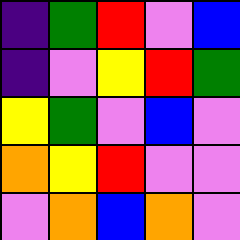[["indigo", "green", "red", "violet", "blue"], ["indigo", "violet", "yellow", "red", "green"], ["yellow", "green", "violet", "blue", "violet"], ["orange", "yellow", "red", "violet", "violet"], ["violet", "orange", "blue", "orange", "violet"]]